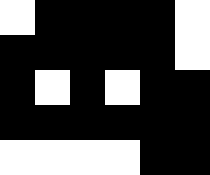[["white", "black", "black", "black", "black", "white"], ["black", "black", "black", "black", "black", "white"], ["black", "white", "black", "white", "black", "black"], ["black", "black", "black", "black", "black", "black"], ["white", "white", "white", "white", "black", "black"]]